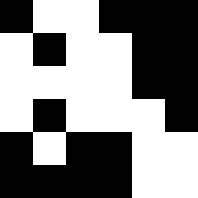[["black", "white", "white", "black", "black", "black"], ["white", "black", "white", "white", "black", "black"], ["white", "white", "white", "white", "black", "black"], ["white", "black", "white", "white", "white", "black"], ["black", "white", "black", "black", "white", "white"], ["black", "black", "black", "black", "white", "white"]]